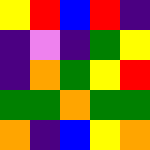[["yellow", "red", "blue", "red", "indigo"], ["indigo", "violet", "indigo", "green", "yellow"], ["indigo", "orange", "green", "yellow", "red"], ["green", "green", "orange", "green", "green"], ["orange", "indigo", "blue", "yellow", "orange"]]